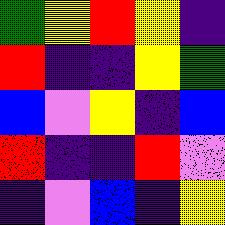[["green", "yellow", "red", "yellow", "indigo"], ["red", "indigo", "indigo", "yellow", "green"], ["blue", "violet", "yellow", "indigo", "blue"], ["red", "indigo", "indigo", "red", "violet"], ["indigo", "violet", "blue", "indigo", "yellow"]]